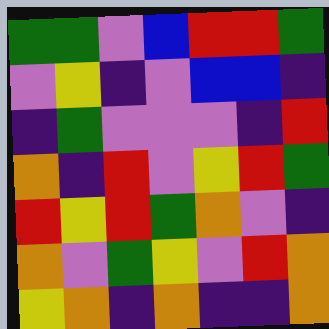[["green", "green", "violet", "blue", "red", "red", "green"], ["violet", "yellow", "indigo", "violet", "blue", "blue", "indigo"], ["indigo", "green", "violet", "violet", "violet", "indigo", "red"], ["orange", "indigo", "red", "violet", "yellow", "red", "green"], ["red", "yellow", "red", "green", "orange", "violet", "indigo"], ["orange", "violet", "green", "yellow", "violet", "red", "orange"], ["yellow", "orange", "indigo", "orange", "indigo", "indigo", "orange"]]